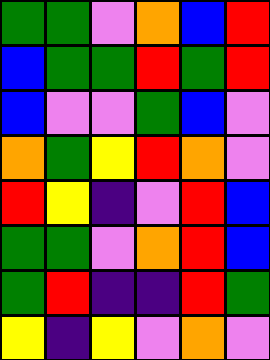[["green", "green", "violet", "orange", "blue", "red"], ["blue", "green", "green", "red", "green", "red"], ["blue", "violet", "violet", "green", "blue", "violet"], ["orange", "green", "yellow", "red", "orange", "violet"], ["red", "yellow", "indigo", "violet", "red", "blue"], ["green", "green", "violet", "orange", "red", "blue"], ["green", "red", "indigo", "indigo", "red", "green"], ["yellow", "indigo", "yellow", "violet", "orange", "violet"]]